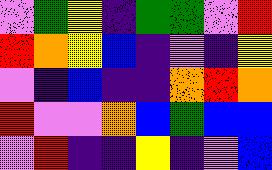[["violet", "green", "yellow", "indigo", "green", "green", "violet", "red"], ["red", "orange", "yellow", "blue", "indigo", "violet", "indigo", "yellow"], ["violet", "indigo", "blue", "indigo", "indigo", "orange", "red", "orange"], ["red", "violet", "violet", "orange", "blue", "green", "blue", "blue"], ["violet", "red", "indigo", "indigo", "yellow", "indigo", "violet", "blue"]]